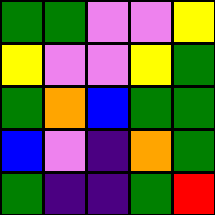[["green", "green", "violet", "violet", "yellow"], ["yellow", "violet", "violet", "yellow", "green"], ["green", "orange", "blue", "green", "green"], ["blue", "violet", "indigo", "orange", "green"], ["green", "indigo", "indigo", "green", "red"]]